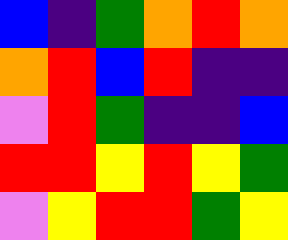[["blue", "indigo", "green", "orange", "red", "orange"], ["orange", "red", "blue", "red", "indigo", "indigo"], ["violet", "red", "green", "indigo", "indigo", "blue"], ["red", "red", "yellow", "red", "yellow", "green"], ["violet", "yellow", "red", "red", "green", "yellow"]]